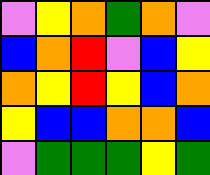[["violet", "yellow", "orange", "green", "orange", "violet"], ["blue", "orange", "red", "violet", "blue", "yellow"], ["orange", "yellow", "red", "yellow", "blue", "orange"], ["yellow", "blue", "blue", "orange", "orange", "blue"], ["violet", "green", "green", "green", "yellow", "green"]]